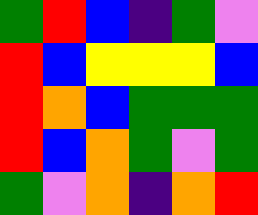[["green", "red", "blue", "indigo", "green", "violet"], ["red", "blue", "yellow", "yellow", "yellow", "blue"], ["red", "orange", "blue", "green", "green", "green"], ["red", "blue", "orange", "green", "violet", "green"], ["green", "violet", "orange", "indigo", "orange", "red"]]